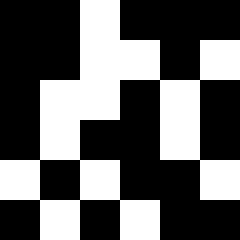[["black", "black", "white", "black", "black", "black"], ["black", "black", "white", "white", "black", "white"], ["black", "white", "white", "black", "white", "black"], ["black", "white", "black", "black", "white", "black"], ["white", "black", "white", "black", "black", "white"], ["black", "white", "black", "white", "black", "black"]]